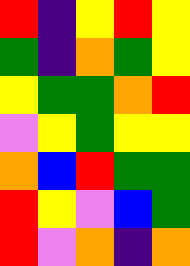[["red", "indigo", "yellow", "red", "yellow"], ["green", "indigo", "orange", "green", "yellow"], ["yellow", "green", "green", "orange", "red"], ["violet", "yellow", "green", "yellow", "yellow"], ["orange", "blue", "red", "green", "green"], ["red", "yellow", "violet", "blue", "green"], ["red", "violet", "orange", "indigo", "orange"]]